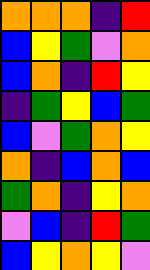[["orange", "orange", "orange", "indigo", "red"], ["blue", "yellow", "green", "violet", "orange"], ["blue", "orange", "indigo", "red", "yellow"], ["indigo", "green", "yellow", "blue", "green"], ["blue", "violet", "green", "orange", "yellow"], ["orange", "indigo", "blue", "orange", "blue"], ["green", "orange", "indigo", "yellow", "orange"], ["violet", "blue", "indigo", "red", "green"], ["blue", "yellow", "orange", "yellow", "violet"]]